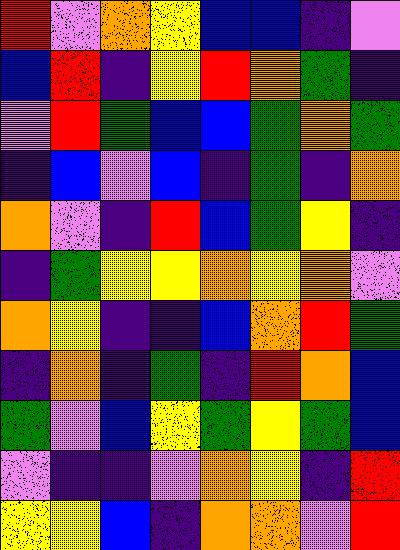[["red", "violet", "orange", "yellow", "blue", "blue", "indigo", "violet"], ["blue", "red", "indigo", "yellow", "red", "orange", "green", "indigo"], ["violet", "red", "green", "blue", "blue", "green", "orange", "green"], ["indigo", "blue", "violet", "blue", "indigo", "green", "indigo", "orange"], ["orange", "violet", "indigo", "red", "blue", "green", "yellow", "indigo"], ["indigo", "green", "yellow", "yellow", "orange", "yellow", "orange", "violet"], ["orange", "yellow", "indigo", "indigo", "blue", "orange", "red", "green"], ["indigo", "orange", "indigo", "green", "indigo", "red", "orange", "blue"], ["green", "violet", "blue", "yellow", "green", "yellow", "green", "blue"], ["violet", "indigo", "indigo", "violet", "orange", "yellow", "indigo", "red"], ["yellow", "yellow", "blue", "indigo", "orange", "orange", "violet", "red"]]